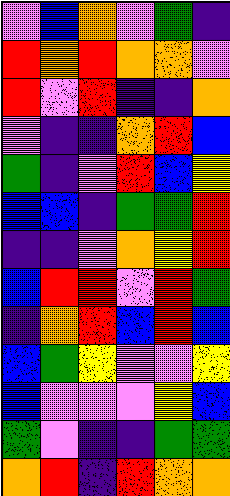[["violet", "blue", "orange", "violet", "green", "indigo"], ["red", "orange", "red", "orange", "orange", "violet"], ["red", "violet", "red", "indigo", "indigo", "orange"], ["violet", "indigo", "indigo", "orange", "red", "blue"], ["green", "indigo", "violet", "red", "blue", "yellow"], ["blue", "blue", "indigo", "green", "green", "red"], ["indigo", "indigo", "violet", "orange", "yellow", "red"], ["blue", "red", "red", "violet", "red", "green"], ["indigo", "orange", "red", "blue", "red", "blue"], ["blue", "green", "yellow", "violet", "violet", "yellow"], ["blue", "violet", "violet", "violet", "yellow", "blue"], ["green", "violet", "indigo", "indigo", "green", "green"], ["orange", "red", "indigo", "red", "orange", "orange"]]